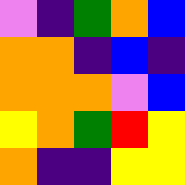[["violet", "indigo", "green", "orange", "blue"], ["orange", "orange", "indigo", "blue", "indigo"], ["orange", "orange", "orange", "violet", "blue"], ["yellow", "orange", "green", "red", "yellow"], ["orange", "indigo", "indigo", "yellow", "yellow"]]